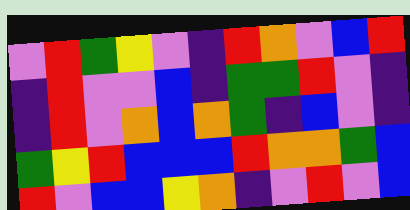[["violet", "red", "green", "yellow", "violet", "indigo", "red", "orange", "violet", "blue", "red"], ["indigo", "red", "violet", "violet", "blue", "indigo", "green", "green", "red", "violet", "indigo"], ["indigo", "red", "violet", "orange", "blue", "orange", "green", "indigo", "blue", "violet", "indigo"], ["green", "yellow", "red", "blue", "blue", "blue", "red", "orange", "orange", "green", "blue"], ["red", "violet", "blue", "blue", "yellow", "orange", "indigo", "violet", "red", "violet", "blue"]]